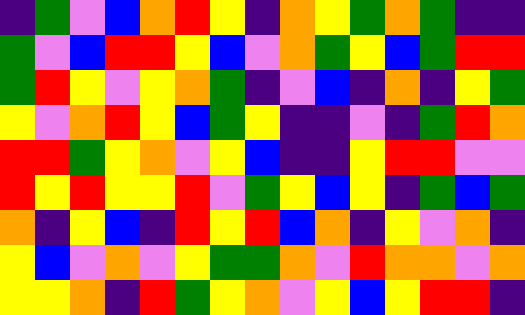[["indigo", "green", "violet", "blue", "orange", "red", "yellow", "indigo", "orange", "yellow", "green", "orange", "green", "indigo", "indigo"], ["green", "violet", "blue", "red", "red", "yellow", "blue", "violet", "orange", "green", "yellow", "blue", "green", "red", "red"], ["green", "red", "yellow", "violet", "yellow", "orange", "green", "indigo", "violet", "blue", "indigo", "orange", "indigo", "yellow", "green"], ["yellow", "violet", "orange", "red", "yellow", "blue", "green", "yellow", "indigo", "indigo", "violet", "indigo", "green", "red", "orange"], ["red", "red", "green", "yellow", "orange", "violet", "yellow", "blue", "indigo", "indigo", "yellow", "red", "red", "violet", "violet"], ["red", "yellow", "red", "yellow", "yellow", "red", "violet", "green", "yellow", "blue", "yellow", "indigo", "green", "blue", "green"], ["orange", "indigo", "yellow", "blue", "indigo", "red", "yellow", "red", "blue", "orange", "indigo", "yellow", "violet", "orange", "indigo"], ["yellow", "blue", "violet", "orange", "violet", "yellow", "green", "green", "orange", "violet", "red", "orange", "orange", "violet", "orange"], ["yellow", "yellow", "orange", "indigo", "red", "green", "yellow", "orange", "violet", "yellow", "blue", "yellow", "red", "red", "indigo"]]